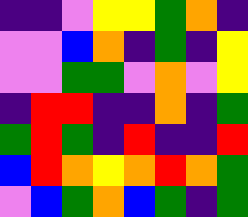[["indigo", "indigo", "violet", "yellow", "yellow", "green", "orange", "indigo"], ["violet", "violet", "blue", "orange", "indigo", "green", "indigo", "yellow"], ["violet", "violet", "green", "green", "violet", "orange", "violet", "yellow"], ["indigo", "red", "red", "indigo", "indigo", "orange", "indigo", "green"], ["green", "red", "green", "indigo", "red", "indigo", "indigo", "red"], ["blue", "red", "orange", "yellow", "orange", "red", "orange", "green"], ["violet", "blue", "green", "orange", "blue", "green", "indigo", "green"]]